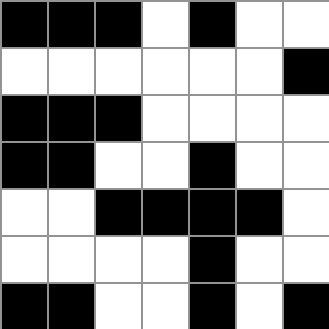[["black", "black", "black", "white", "black", "white", "white"], ["white", "white", "white", "white", "white", "white", "black"], ["black", "black", "black", "white", "white", "white", "white"], ["black", "black", "white", "white", "black", "white", "white"], ["white", "white", "black", "black", "black", "black", "white"], ["white", "white", "white", "white", "black", "white", "white"], ["black", "black", "white", "white", "black", "white", "black"]]